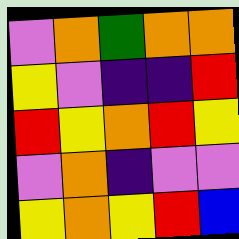[["violet", "orange", "green", "orange", "orange"], ["yellow", "violet", "indigo", "indigo", "red"], ["red", "yellow", "orange", "red", "yellow"], ["violet", "orange", "indigo", "violet", "violet"], ["yellow", "orange", "yellow", "red", "blue"]]